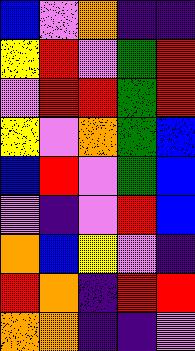[["blue", "violet", "orange", "indigo", "indigo"], ["yellow", "red", "violet", "green", "red"], ["violet", "red", "red", "green", "red"], ["yellow", "violet", "orange", "green", "blue"], ["blue", "red", "violet", "green", "blue"], ["violet", "indigo", "violet", "red", "blue"], ["orange", "blue", "yellow", "violet", "indigo"], ["red", "orange", "indigo", "red", "red"], ["orange", "orange", "indigo", "indigo", "violet"]]